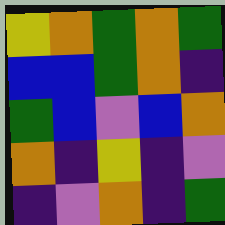[["yellow", "orange", "green", "orange", "green"], ["blue", "blue", "green", "orange", "indigo"], ["green", "blue", "violet", "blue", "orange"], ["orange", "indigo", "yellow", "indigo", "violet"], ["indigo", "violet", "orange", "indigo", "green"]]